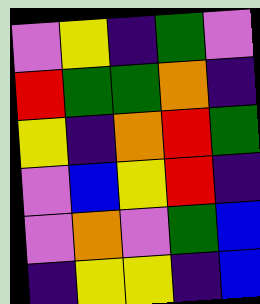[["violet", "yellow", "indigo", "green", "violet"], ["red", "green", "green", "orange", "indigo"], ["yellow", "indigo", "orange", "red", "green"], ["violet", "blue", "yellow", "red", "indigo"], ["violet", "orange", "violet", "green", "blue"], ["indigo", "yellow", "yellow", "indigo", "blue"]]